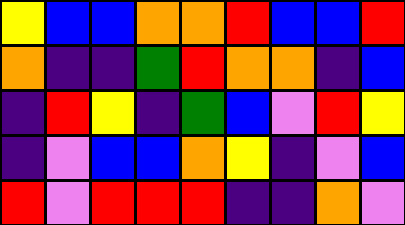[["yellow", "blue", "blue", "orange", "orange", "red", "blue", "blue", "red"], ["orange", "indigo", "indigo", "green", "red", "orange", "orange", "indigo", "blue"], ["indigo", "red", "yellow", "indigo", "green", "blue", "violet", "red", "yellow"], ["indigo", "violet", "blue", "blue", "orange", "yellow", "indigo", "violet", "blue"], ["red", "violet", "red", "red", "red", "indigo", "indigo", "orange", "violet"]]